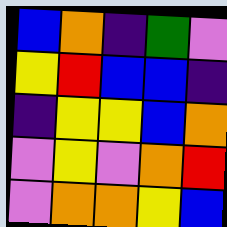[["blue", "orange", "indigo", "green", "violet"], ["yellow", "red", "blue", "blue", "indigo"], ["indigo", "yellow", "yellow", "blue", "orange"], ["violet", "yellow", "violet", "orange", "red"], ["violet", "orange", "orange", "yellow", "blue"]]